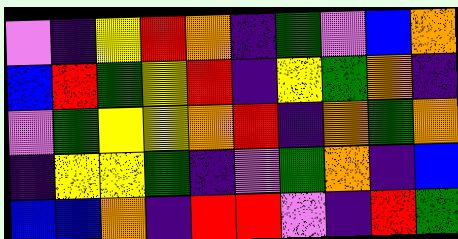[["violet", "indigo", "yellow", "red", "orange", "indigo", "green", "violet", "blue", "orange"], ["blue", "red", "green", "yellow", "red", "indigo", "yellow", "green", "orange", "indigo"], ["violet", "green", "yellow", "yellow", "orange", "red", "indigo", "orange", "green", "orange"], ["indigo", "yellow", "yellow", "green", "indigo", "violet", "green", "orange", "indigo", "blue"], ["blue", "blue", "orange", "indigo", "red", "red", "violet", "indigo", "red", "green"]]